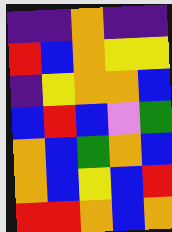[["indigo", "indigo", "orange", "indigo", "indigo"], ["red", "blue", "orange", "yellow", "yellow"], ["indigo", "yellow", "orange", "orange", "blue"], ["blue", "red", "blue", "violet", "green"], ["orange", "blue", "green", "orange", "blue"], ["orange", "blue", "yellow", "blue", "red"], ["red", "red", "orange", "blue", "orange"]]